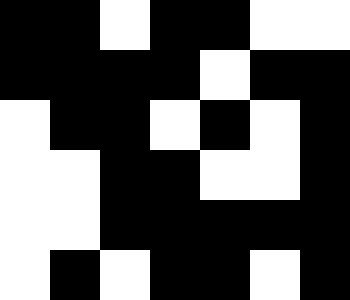[["black", "black", "white", "black", "black", "white", "white"], ["black", "black", "black", "black", "white", "black", "black"], ["white", "black", "black", "white", "black", "white", "black"], ["white", "white", "black", "black", "white", "white", "black"], ["white", "white", "black", "black", "black", "black", "black"], ["white", "black", "white", "black", "black", "white", "black"]]